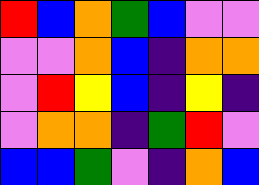[["red", "blue", "orange", "green", "blue", "violet", "violet"], ["violet", "violet", "orange", "blue", "indigo", "orange", "orange"], ["violet", "red", "yellow", "blue", "indigo", "yellow", "indigo"], ["violet", "orange", "orange", "indigo", "green", "red", "violet"], ["blue", "blue", "green", "violet", "indigo", "orange", "blue"]]